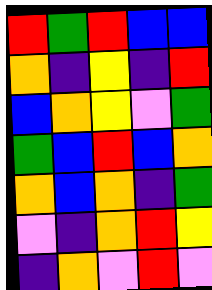[["red", "green", "red", "blue", "blue"], ["orange", "indigo", "yellow", "indigo", "red"], ["blue", "orange", "yellow", "violet", "green"], ["green", "blue", "red", "blue", "orange"], ["orange", "blue", "orange", "indigo", "green"], ["violet", "indigo", "orange", "red", "yellow"], ["indigo", "orange", "violet", "red", "violet"]]